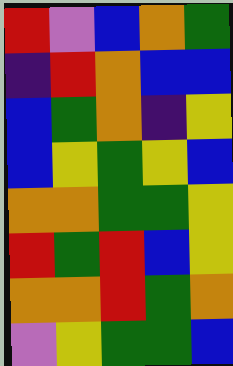[["red", "violet", "blue", "orange", "green"], ["indigo", "red", "orange", "blue", "blue"], ["blue", "green", "orange", "indigo", "yellow"], ["blue", "yellow", "green", "yellow", "blue"], ["orange", "orange", "green", "green", "yellow"], ["red", "green", "red", "blue", "yellow"], ["orange", "orange", "red", "green", "orange"], ["violet", "yellow", "green", "green", "blue"]]